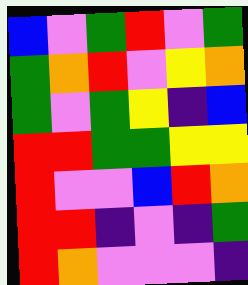[["blue", "violet", "green", "red", "violet", "green"], ["green", "orange", "red", "violet", "yellow", "orange"], ["green", "violet", "green", "yellow", "indigo", "blue"], ["red", "red", "green", "green", "yellow", "yellow"], ["red", "violet", "violet", "blue", "red", "orange"], ["red", "red", "indigo", "violet", "indigo", "green"], ["red", "orange", "violet", "violet", "violet", "indigo"]]